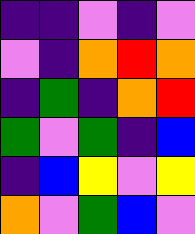[["indigo", "indigo", "violet", "indigo", "violet"], ["violet", "indigo", "orange", "red", "orange"], ["indigo", "green", "indigo", "orange", "red"], ["green", "violet", "green", "indigo", "blue"], ["indigo", "blue", "yellow", "violet", "yellow"], ["orange", "violet", "green", "blue", "violet"]]